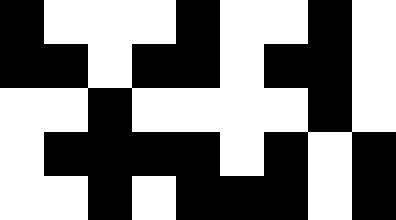[["black", "white", "white", "white", "black", "white", "white", "black", "white"], ["black", "black", "white", "black", "black", "white", "black", "black", "white"], ["white", "white", "black", "white", "white", "white", "white", "black", "white"], ["white", "black", "black", "black", "black", "white", "black", "white", "black"], ["white", "white", "black", "white", "black", "black", "black", "white", "black"]]